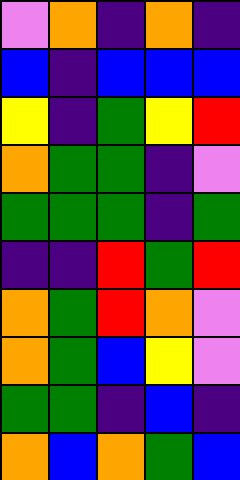[["violet", "orange", "indigo", "orange", "indigo"], ["blue", "indigo", "blue", "blue", "blue"], ["yellow", "indigo", "green", "yellow", "red"], ["orange", "green", "green", "indigo", "violet"], ["green", "green", "green", "indigo", "green"], ["indigo", "indigo", "red", "green", "red"], ["orange", "green", "red", "orange", "violet"], ["orange", "green", "blue", "yellow", "violet"], ["green", "green", "indigo", "blue", "indigo"], ["orange", "blue", "orange", "green", "blue"]]